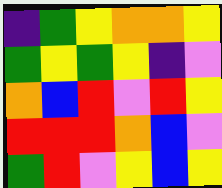[["indigo", "green", "yellow", "orange", "orange", "yellow"], ["green", "yellow", "green", "yellow", "indigo", "violet"], ["orange", "blue", "red", "violet", "red", "yellow"], ["red", "red", "red", "orange", "blue", "violet"], ["green", "red", "violet", "yellow", "blue", "yellow"]]